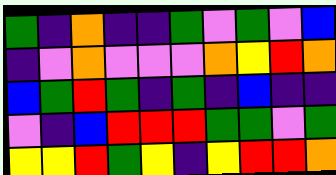[["green", "indigo", "orange", "indigo", "indigo", "green", "violet", "green", "violet", "blue"], ["indigo", "violet", "orange", "violet", "violet", "violet", "orange", "yellow", "red", "orange"], ["blue", "green", "red", "green", "indigo", "green", "indigo", "blue", "indigo", "indigo"], ["violet", "indigo", "blue", "red", "red", "red", "green", "green", "violet", "green"], ["yellow", "yellow", "red", "green", "yellow", "indigo", "yellow", "red", "red", "orange"]]